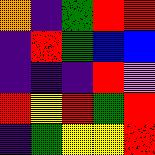[["orange", "indigo", "green", "red", "red"], ["indigo", "red", "green", "blue", "blue"], ["indigo", "indigo", "indigo", "red", "violet"], ["red", "yellow", "red", "green", "red"], ["indigo", "green", "yellow", "yellow", "red"]]